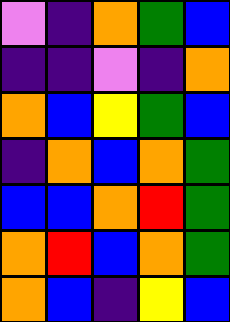[["violet", "indigo", "orange", "green", "blue"], ["indigo", "indigo", "violet", "indigo", "orange"], ["orange", "blue", "yellow", "green", "blue"], ["indigo", "orange", "blue", "orange", "green"], ["blue", "blue", "orange", "red", "green"], ["orange", "red", "blue", "orange", "green"], ["orange", "blue", "indigo", "yellow", "blue"]]